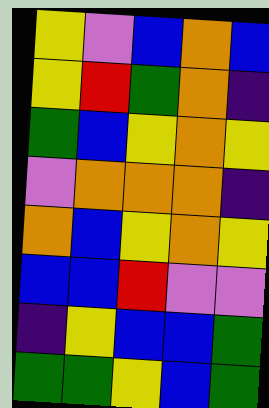[["yellow", "violet", "blue", "orange", "blue"], ["yellow", "red", "green", "orange", "indigo"], ["green", "blue", "yellow", "orange", "yellow"], ["violet", "orange", "orange", "orange", "indigo"], ["orange", "blue", "yellow", "orange", "yellow"], ["blue", "blue", "red", "violet", "violet"], ["indigo", "yellow", "blue", "blue", "green"], ["green", "green", "yellow", "blue", "green"]]